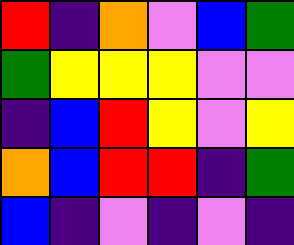[["red", "indigo", "orange", "violet", "blue", "green"], ["green", "yellow", "yellow", "yellow", "violet", "violet"], ["indigo", "blue", "red", "yellow", "violet", "yellow"], ["orange", "blue", "red", "red", "indigo", "green"], ["blue", "indigo", "violet", "indigo", "violet", "indigo"]]